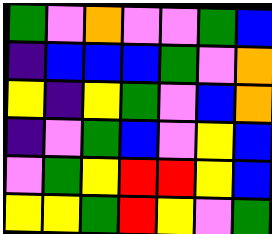[["green", "violet", "orange", "violet", "violet", "green", "blue"], ["indigo", "blue", "blue", "blue", "green", "violet", "orange"], ["yellow", "indigo", "yellow", "green", "violet", "blue", "orange"], ["indigo", "violet", "green", "blue", "violet", "yellow", "blue"], ["violet", "green", "yellow", "red", "red", "yellow", "blue"], ["yellow", "yellow", "green", "red", "yellow", "violet", "green"]]